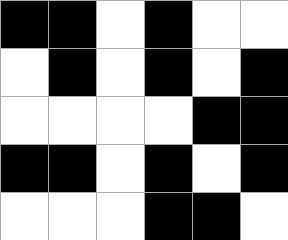[["black", "black", "white", "black", "white", "white"], ["white", "black", "white", "black", "white", "black"], ["white", "white", "white", "white", "black", "black"], ["black", "black", "white", "black", "white", "black"], ["white", "white", "white", "black", "black", "white"]]